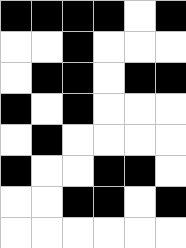[["black", "black", "black", "black", "white", "black"], ["white", "white", "black", "white", "white", "white"], ["white", "black", "black", "white", "black", "black"], ["black", "white", "black", "white", "white", "white"], ["white", "black", "white", "white", "white", "white"], ["black", "white", "white", "black", "black", "white"], ["white", "white", "black", "black", "white", "black"], ["white", "white", "white", "white", "white", "white"]]